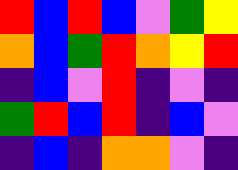[["red", "blue", "red", "blue", "violet", "green", "yellow"], ["orange", "blue", "green", "red", "orange", "yellow", "red"], ["indigo", "blue", "violet", "red", "indigo", "violet", "indigo"], ["green", "red", "blue", "red", "indigo", "blue", "violet"], ["indigo", "blue", "indigo", "orange", "orange", "violet", "indigo"]]